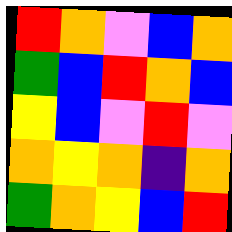[["red", "orange", "violet", "blue", "orange"], ["green", "blue", "red", "orange", "blue"], ["yellow", "blue", "violet", "red", "violet"], ["orange", "yellow", "orange", "indigo", "orange"], ["green", "orange", "yellow", "blue", "red"]]